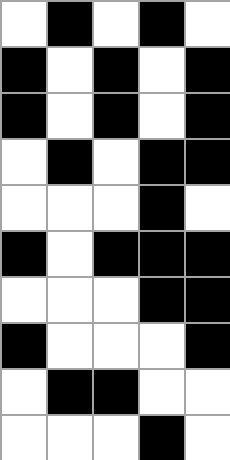[["white", "black", "white", "black", "white"], ["black", "white", "black", "white", "black"], ["black", "white", "black", "white", "black"], ["white", "black", "white", "black", "black"], ["white", "white", "white", "black", "white"], ["black", "white", "black", "black", "black"], ["white", "white", "white", "black", "black"], ["black", "white", "white", "white", "black"], ["white", "black", "black", "white", "white"], ["white", "white", "white", "black", "white"]]